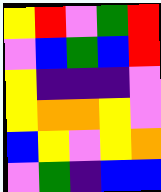[["yellow", "red", "violet", "green", "red"], ["violet", "blue", "green", "blue", "red"], ["yellow", "indigo", "indigo", "indigo", "violet"], ["yellow", "orange", "orange", "yellow", "violet"], ["blue", "yellow", "violet", "yellow", "orange"], ["violet", "green", "indigo", "blue", "blue"]]